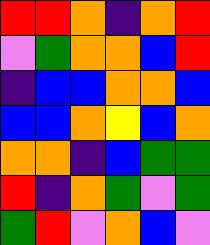[["red", "red", "orange", "indigo", "orange", "red"], ["violet", "green", "orange", "orange", "blue", "red"], ["indigo", "blue", "blue", "orange", "orange", "blue"], ["blue", "blue", "orange", "yellow", "blue", "orange"], ["orange", "orange", "indigo", "blue", "green", "green"], ["red", "indigo", "orange", "green", "violet", "green"], ["green", "red", "violet", "orange", "blue", "violet"]]